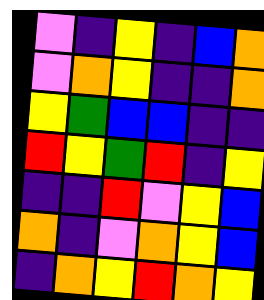[["violet", "indigo", "yellow", "indigo", "blue", "orange"], ["violet", "orange", "yellow", "indigo", "indigo", "orange"], ["yellow", "green", "blue", "blue", "indigo", "indigo"], ["red", "yellow", "green", "red", "indigo", "yellow"], ["indigo", "indigo", "red", "violet", "yellow", "blue"], ["orange", "indigo", "violet", "orange", "yellow", "blue"], ["indigo", "orange", "yellow", "red", "orange", "yellow"]]